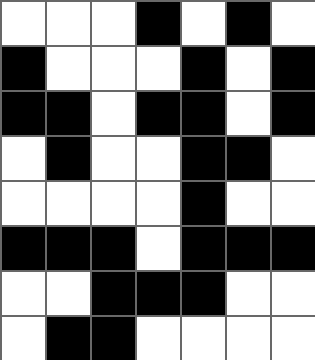[["white", "white", "white", "black", "white", "black", "white"], ["black", "white", "white", "white", "black", "white", "black"], ["black", "black", "white", "black", "black", "white", "black"], ["white", "black", "white", "white", "black", "black", "white"], ["white", "white", "white", "white", "black", "white", "white"], ["black", "black", "black", "white", "black", "black", "black"], ["white", "white", "black", "black", "black", "white", "white"], ["white", "black", "black", "white", "white", "white", "white"]]